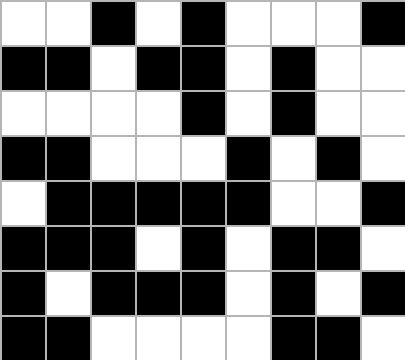[["white", "white", "black", "white", "black", "white", "white", "white", "black"], ["black", "black", "white", "black", "black", "white", "black", "white", "white"], ["white", "white", "white", "white", "black", "white", "black", "white", "white"], ["black", "black", "white", "white", "white", "black", "white", "black", "white"], ["white", "black", "black", "black", "black", "black", "white", "white", "black"], ["black", "black", "black", "white", "black", "white", "black", "black", "white"], ["black", "white", "black", "black", "black", "white", "black", "white", "black"], ["black", "black", "white", "white", "white", "white", "black", "black", "white"]]